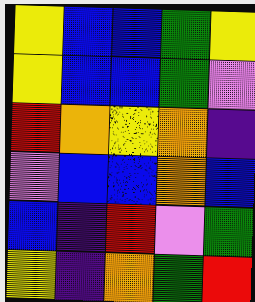[["yellow", "blue", "blue", "green", "yellow"], ["yellow", "blue", "blue", "green", "violet"], ["red", "orange", "yellow", "orange", "indigo"], ["violet", "blue", "blue", "orange", "blue"], ["blue", "indigo", "red", "violet", "green"], ["yellow", "indigo", "orange", "green", "red"]]